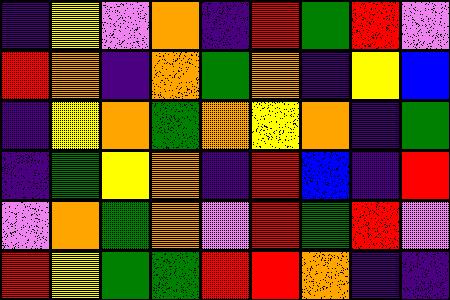[["indigo", "yellow", "violet", "orange", "indigo", "red", "green", "red", "violet"], ["red", "orange", "indigo", "orange", "green", "orange", "indigo", "yellow", "blue"], ["indigo", "yellow", "orange", "green", "orange", "yellow", "orange", "indigo", "green"], ["indigo", "green", "yellow", "orange", "indigo", "red", "blue", "indigo", "red"], ["violet", "orange", "green", "orange", "violet", "red", "green", "red", "violet"], ["red", "yellow", "green", "green", "red", "red", "orange", "indigo", "indigo"]]